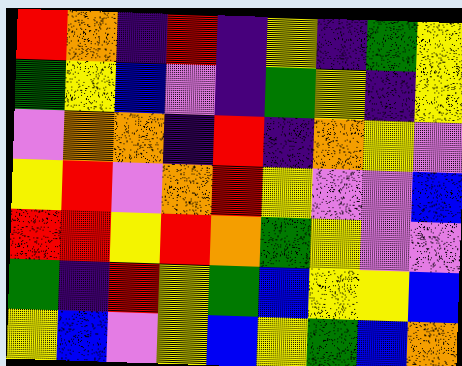[["red", "orange", "indigo", "red", "indigo", "yellow", "indigo", "green", "yellow"], ["green", "yellow", "blue", "violet", "indigo", "green", "yellow", "indigo", "yellow"], ["violet", "orange", "orange", "indigo", "red", "indigo", "orange", "yellow", "violet"], ["yellow", "red", "violet", "orange", "red", "yellow", "violet", "violet", "blue"], ["red", "red", "yellow", "red", "orange", "green", "yellow", "violet", "violet"], ["green", "indigo", "red", "yellow", "green", "blue", "yellow", "yellow", "blue"], ["yellow", "blue", "violet", "yellow", "blue", "yellow", "green", "blue", "orange"]]